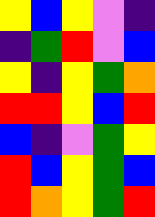[["yellow", "blue", "yellow", "violet", "indigo"], ["indigo", "green", "red", "violet", "blue"], ["yellow", "indigo", "yellow", "green", "orange"], ["red", "red", "yellow", "blue", "red"], ["blue", "indigo", "violet", "green", "yellow"], ["red", "blue", "yellow", "green", "blue"], ["red", "orange", "yellow", "green", "red"]]